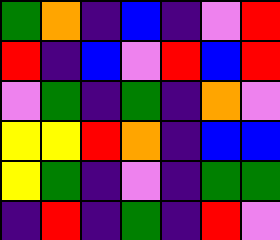[["green", "orange", "indigo", "blue", "indigo", "violet", "red"], ["red", "indigo", "blue", "violet", "red", "blue", "red"], ["violet", "green", "indigo", "green", "indigo", "orange", "violet"], ["yellow", "yellow", "red", "orange", "indigo", "blue", "blue"], ["yellow", "green", "indigo", "violet", "indigo", "green", "green"], ["indigo", "red", "indigo", "green", "indigo", "red", "violet"]]